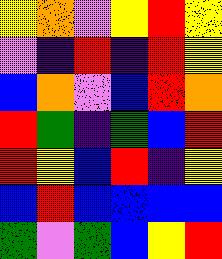[["yellow", "orange", "violet", "yellow", "red", "yellow"], ["violet", "indigo", "red", "indigo", "red", "yellow"], ["blue", "orange", "violet", "blue", "red", "orange"], ["red", "green", "indigo", "green", "blue", "red"], ["red", "yellow", "blue", "red", "indigo", "yellow"], ["blue", "red", "blue", "blue", "blue", "blue"], ["green", "violet", "green", "blue", "yellow", "red"]]